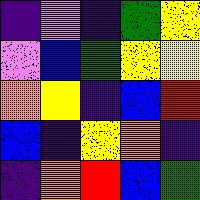[["indigo", "violet", "indigo", "green", "yellow"], ["violet", "blue", "green", "yellow", "yellow"], ["orange", "yellow", "indigo", "blue", "red"], ["blue", "indigo", "yellow", "orange", "indigo"], ["indigo", "orange", "red", "blue", "green"]]